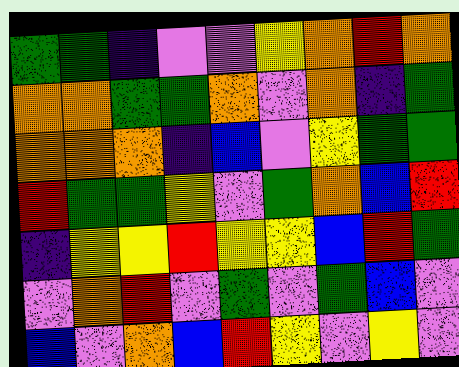[["green", "green", "indigo", "violet", "violet", "yellow", "orange", "red", "orange"], ["orange", "orange", "green", "green", "orange", "violet", "orange", "indigo", "green"], ["orange", "orange", "orange", "indigo", "blue", "violet", "yellow", "green", "green"], ["red", "green", "green", "yellow", "violet", "green", "orange", "blue", "red"], ["indigo", "yellow", "yellow", "red", "yellow", "yellow", "blue", "red", "green"], ["violet", "orange", "red", "violet", "green", "violet", "green", "blue", "violet"], ["blue", "violet", "orange", "blue", "red", "yellow", "violet", "yellow", "violet"]]